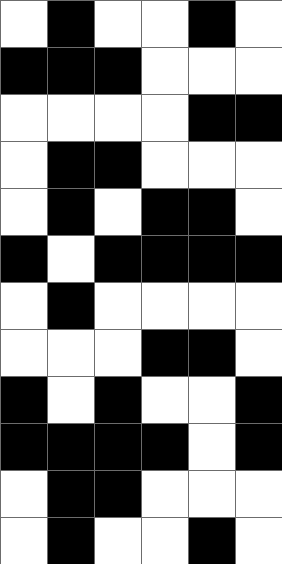[["white", "black", "white", "white", "black", "white"], ["black", "black", "black", "white", "white", "white"], ["white", "white", "white", "white", "black", "black"], ["white", "black", "black", "white", "white", "white"], ["white", "black", "white", "black", "black", "white"], ["black", "white", "black", "black", "black", "black"], ["white", "black", "white", "white", "white", "white"], ["white", "white", "white", "black", "black", "white"], ["black", "white", "black", "white", "white", "black"], ["black", "black", "black", "black", "white", "black"], ["white", "black", "black", "white", "white", "white"], ["white", "black", "white", "white", "black", "white"]]